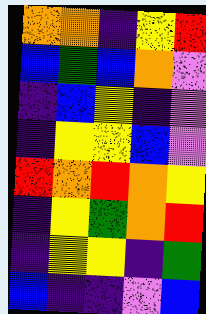[["orange", "orange", "indigo", "yellow", "red"], ["blue", "green", "blue", "orange", "violet"], ["indigo", "blue", "yellow", "indigo", "violet"], ["indigo", "yellow", "yellow", "blue", "violet"], ["red", "orange", "red", "orange", "yellow"], ["indigo", "yellow", "green", "orange", "red"], ["indigo", "yellow", "yellow", "indigo", "green"], ["blue", "indigo", "indigo", "violet", "blue"]]